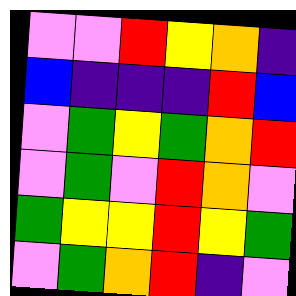[["violet", "violet", "red", "yellow", "orange", "indigo"], ["blue", "indigo", "indigo", "indigo", "red", "blue"], ["violet", "green", "yellow", "green", "orange", "red"], ["violet", "green", "violet", "red", "orange", "violet"], ["green", "yellow", "yellow", "red", "yellow", "green"], ["violet", "green", "orange", "red", "indigo", "violet"]]